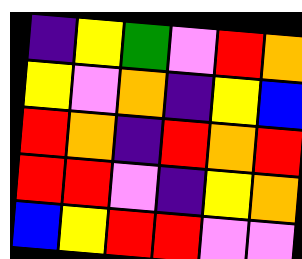[["indigo", "yellow", "green", "violet", "red", "orange"], ["yellow", "violet", "orange", "indigo", "yellow", "blue"], ["red", "orange", "indigo", "red", "orange", "red"], ["red", "red", "violet", "indigo", "yellow", "orange"], ["blue", "yellow", "red", "red", "violet", "violet"]]